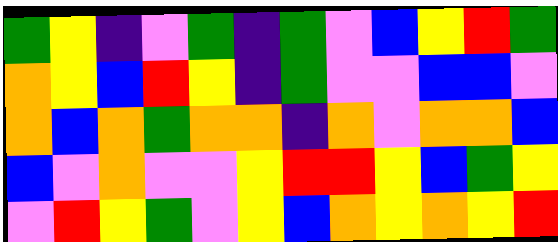[["green", "yellow", "indigo", "violet", "green", "indigo", "green", "violet", "blue", "yellow", "red", "green"], ["orange", "yellow", "blue", "red", "yellow", "indigo", "green", "violet", "violet", "blue", "blue", "violet"], ["orange", "blue", "orange", "green", "orange", "orange", "indigo", "orange", "violet", "orange", "orange", "blue"], ["blue", "violet", "orange", "violet", "violet", "yellow", "red", "red", "yellow", "blue", "green", "yellow"], ["violet", "red", "yellow", "green", "violet", "yellow", "blue", "orange", "yellow", "orange", "yellow", "red"]]